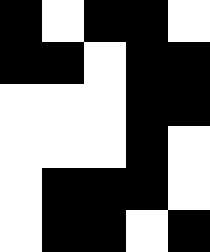[["black", "white", "black", "black", "white"], ["black", "black", "white", "black", "black"], ["white", "white", "white", "black", "black"], ["white", "white", "white", "black", "white"], ["white", "black", "black", "black", "white"], ["white", "black", "black", "white", "black"]]